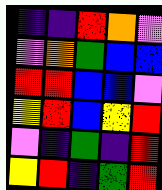[["indigo", "indigo", "red", "orange", "violet"], ["violet", "orange", "green", "blue", "blue"], ["red", "red", "blue", "blue", "violet"], ["yellow", "red", "blue", "yellow", "red"], ["violet", "indigo", "green", "indigo", "red"], ["yellow", "red", "indigo", "green", "red"]]